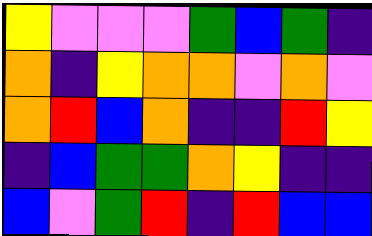[["yellow", "violet", "violet", "violet", "green", "blue", "green", "indigo"], ["orange", "indigo", "yellow", "orange", "orange", "violet", "orange", "violet"], ["orange", "red", "blue", "orange", "indigo", "indigo", "red", "yellow"], ["indigo", "blue", "green", "green", "orange", "yellow", "indigo", "indigo"], ["blue", "violet", "green", "red", "indigo", "red", "blue", "blue"]]